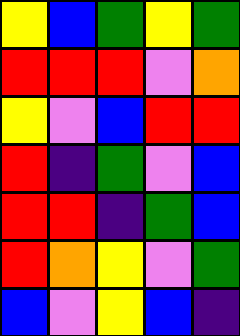[["yellow", "blue", "green", "yellow", "green"], ["red", "red", "red", "violet", "orange"], ["yellow", "violet", "blue", "red", "red"], ["red", "indigo", "green", "violet", "blue"], ["red", "red", "indigo", "green", "blue"], ["red", "orange", "yellow", "violet", "green"], ["blue", "violet", "yellow", "blue", "indigo"]]